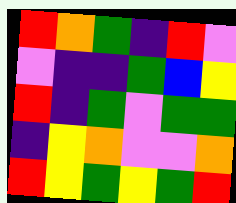[["red", "orange", "green", "indigo", "red", "violet"], ["violet", "indigo", "indigo", "green", "blue", "yellow"], ["red", "indigo", "green", "violet", "green", "green"], ["indigo", "yellow", "orange", "violet", "violet", "orange"], ["red", "yellow", "green", "yellow", "green", "red"]]